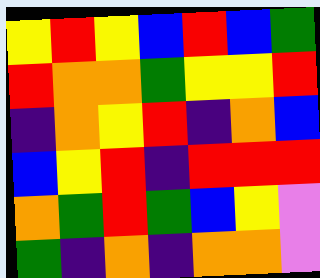[["yellow", "red", "yellow", "blue", "red", "blue", "green"], ["red", "orange", "orange", "green", "yellow", "yellow", "red"], ["indigo", "orange", "yellow", "red", "indigo", "orange", "blue"], ["blue", "yellow", "red", "indigo", "red", "red", "red"], ["orange", "green", "red", "green", "blue", "yellow", "violet"], ["green", "indigo", "orange", "indigo", "orange", "orange", "violet"]]